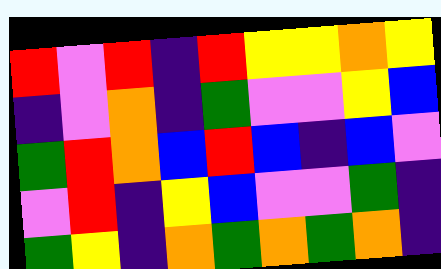[["red", "violet", "red", "indigo", "red", "yellow", "yellow", "orange", "yellow"], ["indigo", "violet", "orange", "indigo", "green", "violet", "violet", "yellow", "blue"], ["green", "red", "orange", "blue", "red", "blue", "indigo", "blue", "violet"], ["violet", "red", "indigo", "yellow", "blue", "violet", "violet", "green", "indigo"], ["green", "yellow", "indigo", "orange", "green", "orange", "green", "orange", "indigo"]]